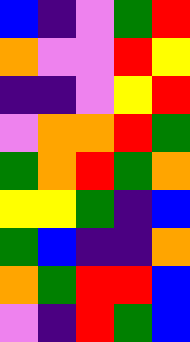[["blue", "indigo", "violet", "green", "red"], ["orange", "violet", "violet", "red", "yellow"], ["indigo", "indigo", "violet", "yellow", "red"], ["violet", "orange", "orange", "red", "green"], ["green", "orange", "red", "green", "orange"], ["yellow", "yellow", "green", "indigo", "blue"], ["green", "blue", "indigo", "indigo", "orange"], ["orange", "green", "red", "red", "blue"], ["violet", "indigo", "red", "green", "blue"]]